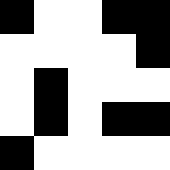[["black", "white", "white", "black", "black"], ["white", "white", "white", "white", "black"], ["white", "black", "white", "white", "white"], ["white", "black", "white", "black", "black"], ["black", "white", "white", "white", "white"]]